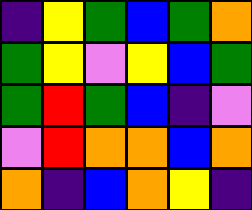[["indigo", "yellow", "green", "blue", "green", "orange"], ["green", "yellow", "violet", "yellow", "blue", "green"], ["green", "red", "green", "blue", "indigo", "violet"], ["violet", "red", "orange", "orange", "blue", "orange"], ["orange", "indigo", "blue", "orange", "yellow", "indigo"]]